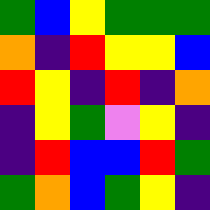[["green", "blue", "yellow", "green", "green", "green"], ["orange", "indigo", "red", "yellow", "yellow", "blue"], ["red", "yellow", "indigo", "red", "indigo", "orange"], ["indigo", "yellow", "green", "violet", "yellow", "indigo"], ["indigo", "red", "blue", "blue", "red", "green"], ["green", "orange", "blue", "green", "yellow", "indigo"]]